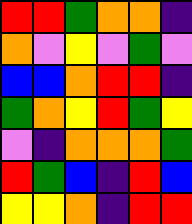[["red", "red", "green", "orange", "orange", "indigo"], ["orange", "violet", "yellow", "violet", "green", "violet"], ["blue", "blue", "orange", "red", "red", "indigo"], ["green", "orange", "yellow", "red", "green", "yellow"], ["violet", "indigo", "orange", "orange", "orange", "green"], ["red", "green", "blue", "indigo", "red", "blue"], ["yellow", "yellow", "orange", "indigo", "red", "red"]]